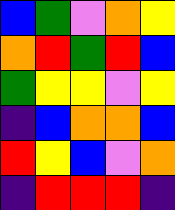[["blue", "green", "violet", "orange", "yellow"], ["orange", "red", "green", "red", "blue"], ["green", "yellow", "yellow", "violet", "yellow"], ["indigo", "blue", "orange", "orange", "blue"], ["red", "yellow", "blue", "violet", "orange"], ["indigo", "red", "red", "red", "indigo"]]